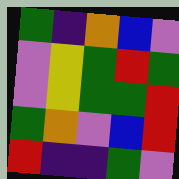[["green", "indigo", "orange", "blue", "violet"], ["violet", "yellow", "green", "red", "green"], ["violet", "yellow", "green", "green", "red"], ["green", "orange", "violet", "blue", "red"], ["red", "indigo", "indigo", "green", "violet"]]